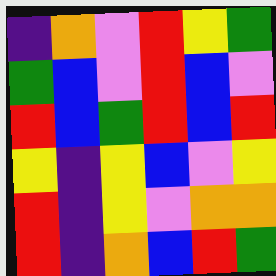[["indigo", "orange", "violet", "red", "yellow", "green"], ["green", "blue", "violet", "red", "blue", "violet"], ["red", "blue", "green", "red", "blue", "red"], ["yellow", "indigo", "yellow", "blue", "violet", "yellow"], ["red", "indigo", "yellow", "violet", "orange", "orange"], ["red", "indigo", "orange", "blue", "red", "green"]]